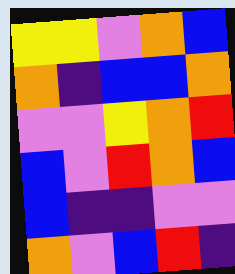[["yellow", "yellow", "violet", "orange", "blue"], ["orange", "indigo", "blue", "blue", "orange"], ["violet", "violet", "yellow", "orange", "red"], ["blue", "violet", "red", "orange", "blue"], ["blue", "indigo", "indigo", "violet", "violet"], ["orange", "violet", "blue", "red", "indigo"]]